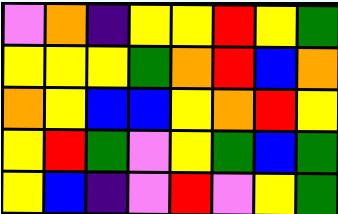[["violet", "orange", "indigo", "yellow", "yellow", "red", "yellow", "green"], ["yellow", "yellow", "yellow", "green", "orange", "red", "blue", "orange"], ["orange", "yellow", "blue", "blue", "yellow", "orange", "red", "yellow"], ["yellow", "red", "green", "violet", "yellow", "green", "blue", "green"], ["yellow", "blue", "indigo", "violet", "red", "violet", "yellow", "green"]]